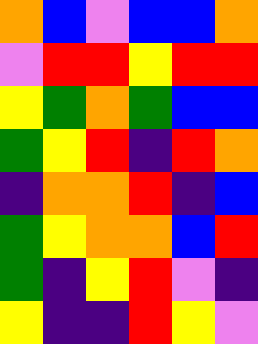[["orange", "blue", "violet", "blue", "blue", "orange"], ["violet", "red", "red", "yellow", "red", "red"], ["yellow", "green", "orange", "green", "blue", "blue"], ["green", "yellow", "red", "indigo", "red", "orange"], ["indigo", "orange", "orange", "red", "indigo", "blue"], ["green", "yellow", "orange", "orange", "blue", "red"], ["green", "indigo", "yellow", "red", "violet", "indigo"], ["yellow", "indigo", "indigo", "red", "yellow", "violet"]]